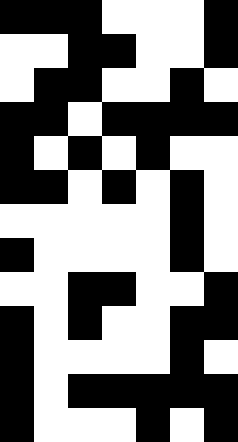[["black", "black", "black", "white", "white", "white", "black"], ["white", "white", "black", "black", "white", "white", "black"], ["white", "black", "black", "white", "white", "black", "white"], ["black", "black", "white", "black", "black", "black", "black"], ["black", "white", "black", "white", "black", "white", "white"], ["black", "black", "white", "black", "white", "black", "white"], ["white", "white", "white", "white", "white", "black", "white"], ["black", "white", "white", "white", "white", "black", "white"], ["white", "white", "black", "black", "white", "white", "black"], ["black", "white", "black", "white", "white", "black", "black"], ["black", "white", "white", "white", "white", "black", "white"], ["black", "white", "black", "black", "black", "black", "black"], ["black", "white", "white", "white", "black", "white", "black"]]